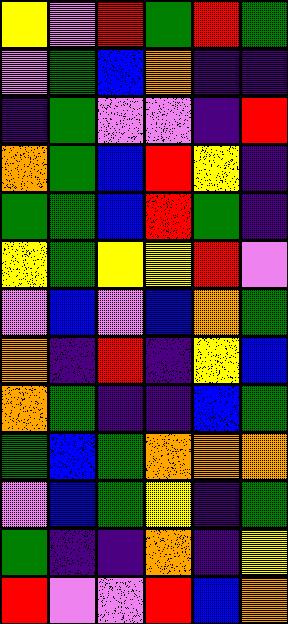[["yellow", "violet", "red", "green", "red", "green"], ["violet", "green", "blue", "orange", "indigo", "indigo"], ["indigo", "green", "violet", "violet", "indigo", "red"], ["orange", "green", "blue", "red", "yellow", "indigo"], ["green", "green", "blue", "red", "green", "indigo"], ["yellow", "green", "yellow", "yellow", "red", "violet"], ["violet", "blue", "violet", "blue", "orange", "green"], ["orange", "indigo", "red", "indigo", "yellow", "blue"], ["orange", "green", "indigo", "indigo", "blue", "green"], ["green", "blue", "green", "orange", "orange", "orange"], ["violet", "blue", "green", "yellow", "indigo", "green"], ["green", "indigo", "indigo", "orange", "indigo", "yellow"], ["red", "violet", "violet", "red", "blue", "orange"]]